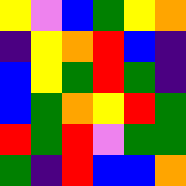[["yellow", "violet", "blue", "green", "yellow", "orange"], ["indigo", "yellow", "orange", "red", "blue", "indigo"], ["blue", "yellow", "green", "red", "green", "indigo"], ["blue", "green", "orange", "yellow", "red", "green"], ["red", "green", "red", "violet", "green", "green"], ["green", "indigo", "red", "blue", "blue", "orange"]]